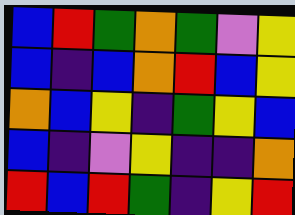[["blue", "red", "green", "orange", "green", "violet", "yellow"], ["blue", "indigo", "blue", "orange", "red", "blue", "yellow"], ["orange", "blue", "yellow", "indigo", "green", "yellow", "blue"], ["blue", "indigo", "violet", "yellow", "indigo", "indigo", "orange"], ["red", "blue", "red", "green", "indigo", "yellow", "red"]]